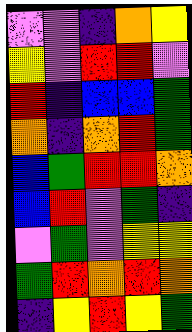[["violet", "violet", "indigo", "orange", "yellow"], ["yellow", "violet", "red", "red", "violet"], ["red", "indigo", "blue", "blue", "green"], ["orange", "indigo", "orange", "red", "green"], ["blue", "green", "red", "red", "orange"], ["blue", "red", "violet", "green", "indigo"], ["violet", "green", "violet", "yellow", "yellow"], ["green", "red", "orange", "red", "orange"], ["indigo", "yellow", "red", "yellow", "green"]]